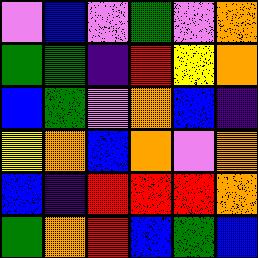[["violet", "blue", "violet", "green", "violet", "orange"], ["green", "green", "indigo", "red", "yellow", "orange"], ["blue", "green", "violet", "orange", "blue", "indigo"], ["yellow", "orange", "blue", "orange", "violet", "orange"], ["blue", "indigo", "red", "red", "red", "orange"], ["green", "orange", "red", "blue", "green", "blue"]]